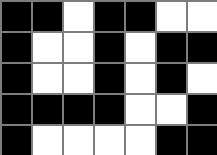[["black", "black", "white", "black", "black", "white", "white"], ["black", "white", "white", "black", "white", "black", "black"], ["black", "white", "white", "black", "white", "black", "white"], ["black", "black", "black", "black", "white", "white", "black"], ["black", "white", "white", "white", "white", "black", "black"]]